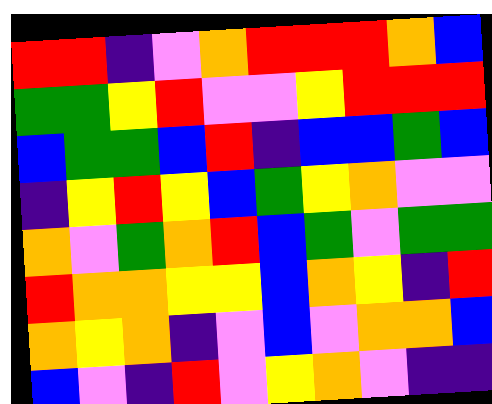[["red", "red", "indigo", "violet", "orange", "red", "red", "red", "orange", "blue"], ["green", "green", "yellow", "red", "violet", "violet", "yellow", "red", "red", "red"], ["blue", "green", "green", "blue", "red", "indigo", "blue", "blue", "green", "blue"], ["indigo", "yellow", "red", "yellow", "blue", "green", "yellow", "orange", "violet", "violet"], ["orange", "violet", "green", "orange", "red", "blue", "green", "violet", "green", "green"], ["red", "orange", "orange", "yellow", "yellow", "blue", "orange", "yellow", "indigo", "red"], ["orange", "yellow", "orange", "indigo", "violet", "blue", "violet", "orange", "orange", "blue"], ["blue", "violet", "indigo", "red", "violet", "yellow", "orange", "violet", "indigo", "indigo"]]